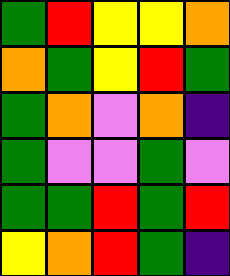[["green", "red", "yellow", "yellow", "orange"], ["orange", "green", "yellow", "red", "green"], ["green", "orange", "violet", "orange", "indigo"], ["green", "violet", "violet", "green", "violet"], ["green", "green", "red", "green", "red"], ["yellow", "orange", "red", "green", "indigo"]]